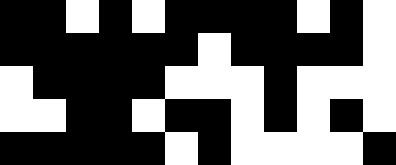[["black", "black", "white", "black", "white", "black", "black", "black", "black", "white", "black", "white"], ["black", "black", "black", "black", "black", "black", "white", "black", "black", "black", "black", "white"], ["white", "black", "black", "black", "black", "white", "white", "white", "black", "white", "white", "white"], ["white", "white", "black", "black", "white", "black", "black", "white", "black", "white", "black", "white"], ["black", "black", "black", "black", "black", "white", "black", "white", "white", "white", "white", "black"]]